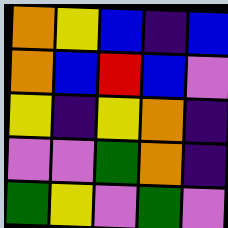[["orange", "yellow", "blue", "indigo", "blue"], ["orange", "blue", "red", "blue", "violet"], ["yellow", "indigo", "yellow", "orange", "indigo"], ["violet", "violet", "green", "orange", "indigo"], ["green", "yellow", "violet", "green", "violet"]]